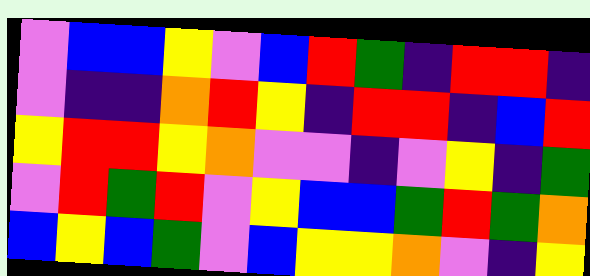[["violet", "blue", "blue", "yellow", "violet", "blue", "red", "green", "indigo", "red", "red", "indigo"], ["violet", "indigo", "indigo", "orange", "red", "yellow", "indigo", "red", "red", "indigo", "blue", "red"], ["yellow", "red", "red", "yellow", "orange", "violet", "violet", "indigo", "violet", "yellow", "indigo", "green"], ["violet", "red", "green", "red", "violet", "yellow", "blue", "blue", "green", "red", "green", "orange"], ["blue", "yellow", "blue", "green", "violet", "blue", "yellow", "yellow", "orange", "violet", "indigo", "yellow"]]